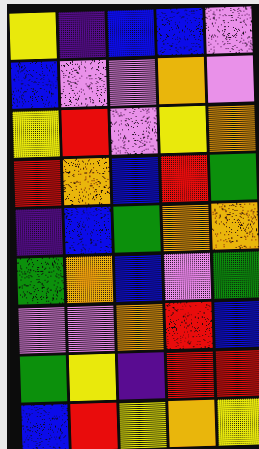[["yellow", "indigo", "blue", "blue", "violet"], ["blue", "violet", "violet", "orange", "violet"], ["yellow", "red", "violet", "yellow", "orange"], ["red", "orange", "blue", "red", "green"], ["indigo", "blue", "green", "orange", "orange"], ["green", "orange", "blue", "violet", "green"], ["violet", "violet", "orange", "red", "blue"], ["green", "yellow", "indigo", "red", "red"], ["blue", "red", "yellow", "orange", "yellow"]]